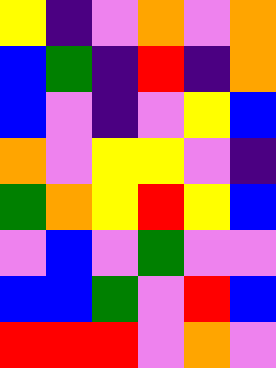[["yellow", "indigo", "violet", "orange", "violet", "orange"], ["blue", "green", "indigo", "red", "indigo", "orange"], ["blue", "violet", "indigo", "violet", "yellow", "blue"], ["orange", "violet", "yellow", "yellow", "violet", "indigo"], ["green", "orange", "yellow", "red", "yellow", "blue"], ["violet", "blue", "violet", "green", "violet", "violet"], ["blue", "blue", "green", "violet", "red", "blue"], ["red", "red", "red", "violet", "orange", "violet"]]